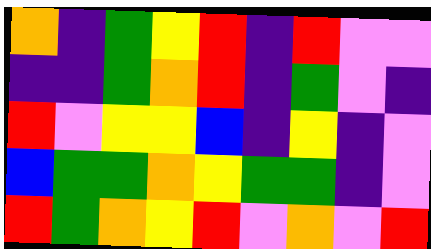[["orange", "indigo", "green", "yellow", "red", "indigo", "red", "violet", "violet"], ["indigo", "indigo", "green", "orange", "red", "indigo", "green", "violet", "indigo"], ["red", "violet", "yellow", "yellow", "blue", "indigo", "yellow", "indigo", "violet"], ["blue", "green", "green", "orange", "yellow", "green", "green", "indigo", "violet"], ["red", "green", "orange", "yellow", "red", "violet", "orange", "violet", "red"]]